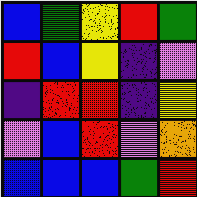[["blue", "green", "yellow", "red", "green"], ["red", "blue", "yellow", "indigo", "violet"], ["indigo", "red", "red", "indigo", "yellow"], ["violet", "blue", "red", "violet", "orange"], ["blue", "blue", "blue", "green", "red"]]